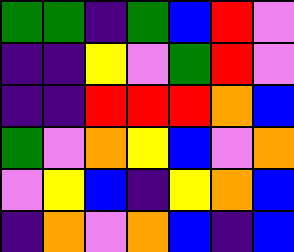[["green", "green", "indigo", "green", "blue", "red", "violet"], ["indigo", "indigo", "yellow", "violet", "green", "red", "violet"], ["indigo", "indigo", "red", "red", "red", "orange", "blue"], ["green", "violet", "orange", "yellow", "blue", "violet", "orange"], ["violet", "yellow", "blue", "indigo", "yellow", "orange", "blue"], ["indigo", "orange", "violet", "orange", "blue", "indigo", "blue"]]